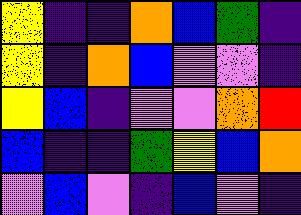[["yellow", "indigo", "indigo", "orange", "blue", "green", "indigo"], ["yellow", "indigo", "orange", "blue", "violet", "violet", "indigo"], ["yellow", "blue", "indigo", "violet", "violet", "orange", "red"], ["blue", "indigo", "indigo", "green", "yellow", "blue", "orange"], ["violet", "blue", "violet", "indigo", "blue", "violet", "indigo"]]